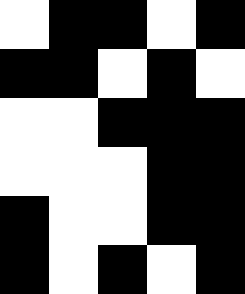[["white", "black", "black", "white", "black"], ["black", "black", "white", "black", "white"], ["white", "white", "black", "black", "black"], ["white", "white", "white", "black", "black"], ["black", "white", "white", "black", "black"], ["black", "white", "black", "white", "black"]]